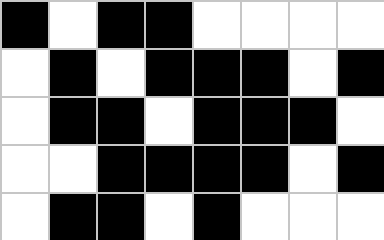[["black", "white", "black", "black", "white", "white", "white", "white"], ["white", "black", "white", "black", "black", "black", "white", "black"], ["white", "black", "black", "white", "black", "black", "black", "white"], ["white", "white", "black", "black", "black", "black", "white", "black"], ["white", "black", "black", "white", "black", "white", "white", "white"]]